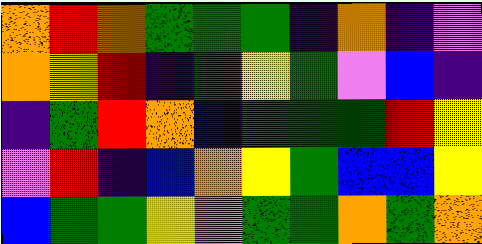[["orange", "red", "orange", "green", "green", "green", "indigo", "orange", "indigo", "violet"], ["orange", "yellow", "red", "indigo", "green", "yellow", "green", "violet", "blue", "indigo"], ["indigo", "green", "red", "orange", "blue", "green", "green", "green", "red", "yellow"], ["violet", "red", "indigo", "blue", "orange", "yellow", "green", "blue", "blue", "yellow"], ["blue", "green", "green", "yellow", "violet", "green", "green", "orange", "green", "orange"]]